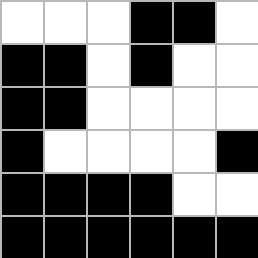[["white", "white", "white", "black", "black", "white"], ["black", "black", "white", "black", "white", "white"], ["black", "black", "white", "white", "white", "white"], ["black", "white", "white", "white", "white", "black"], ["black", "black", "black", "black", "white", "white"], ["black", "black", "black", "black", "black", "black"]]